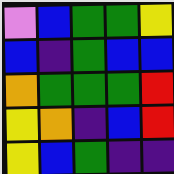[["violet", "blue", "green", "green", "yellow"], ["blue", "indigo", "green", "blue", "blue"], ["orange", "green", "green", "green", "red"], ["yellow", "orange", "indigo", "blue", "red"], ["yellow", "blue", "green", "indigo", "indigo"]]